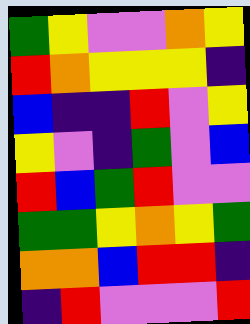[["green", "yellow", "violet", "violet", "orange", "yellow"], ["red", "orange", "yellow", "yellow", "yellow", "indigo"], ["blue", "indigo", "indigo", "red", "violet", "yellow"], ["yellow", "violet", "indigo", "green", "violet", "blue"], ["red", "blue", "green", "red", "violet", "violet"], ["green", "green", "yellow", "orange", "yellow", "green"], ["orange", "orange", "blue", "red", "red", "indigo"], ["indigo", "red", "violet", "violet", "violet", "red"]]